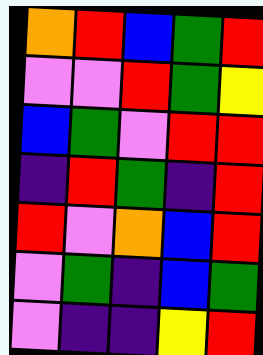[["orange", "red", "blue", "green", "red"], ["violet", "violet", "red", "green", "yellow"], ["blue", "green", "violet", "red", "red"], ["indigo", "red", "green", "indigo", "red"], ["red", "violet", "orange", "blue", "red"], ["violet", "green", "indigo", "blue", "green"], ["violet", "indigo", "indigo", "yellow", "red"]]